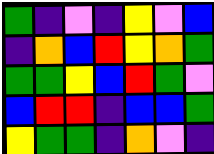[["green", "indigo", "violet", "indigo", "yellow", "violet", "blue"], ["indigo", "orange", "blue", "red", "yellow", "orange", "green"], ["green", "green", "yellow", "blue", "red", "green", "violet"], ["blue", "red", "red", "indigo", "blue", "blue", "green"], ["yellow", "green", "green", "indigo", "orange", "violet", "indigo"]]